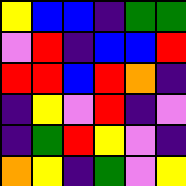[["yellow", "blue", "blue", "indigo", "green", "green"], ["violet", "red", "indigo", "blue", "blue", "red"], ["red", "red", "blue", "red", "orange", "indigo"], ["indigo", "yellow", "violet", "red", "indigo", "violet"], ["indigo", "green", "red", "yellow", "violet", "indigo"], ["orange", "yellow", "indigo", "green", "violet", "yellow"]]